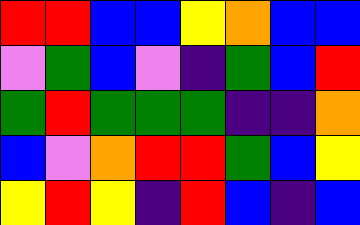[["red", "red", "blue", "blue", "yellow", "orange", "blue", "blue"], ["violet", "green", "blue", "violet", "indigo", "green", "blue", "red"], ["green", "red", "green", "green", "green", "indigo", "indigo", "orange"], ["blue", "violet", "orange", "red", "red", "green", "blue", "yellow"], ["yellow", "red", "yellow", "indigo", "red", "blue", "indigo", "blue"]]